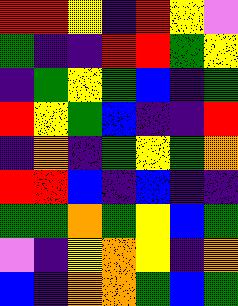[["red", "red", "yellow", "indigo", "red", "yellow", "violet"], ["green", "indigo", "indigo", "red", "red", "green", "yellow"], ["indigo", "green", "yellow", "green", "blue", "indigo", "green"], ["red", "yellow", "green", "blue", "indigo", "indigo", "red"], ["indigo", "orange", "indigo", "green", "yellow", "green", "orange"], ["red", "red", "blue", "indigo", "blue", "indigo", "indigo"], ["green", "green", "orange", "green", "yellow", "blue", "green"], ["violet", "indigo", "yellow", "orange", "yellow", "indigo", "orange"], ["blue", "indigo", "orange", "orange", "green", "blue", "green"]]